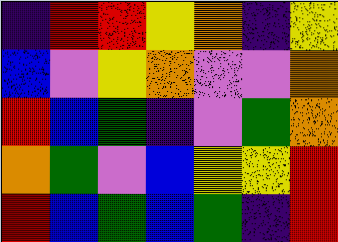[["indigo", "red", "red", "yellow", "orange", "indigo", "yellow"], ["blue", "violet", "yellow", "orange", "violet", "violet", "orange"], ["red", "blue", "green", "indigo", "violet", "green", "orange"], ["orange", "green", "violet", "blue", "yellow", "yellow", "red"], ["red", "blue", "green", "blue", "green", "indigo", "red"]]